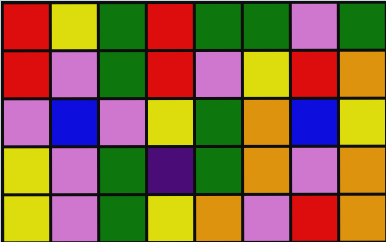[["red", "yellow", "green", "red", "green", "green", "violet", "green"], ["red", "violet", "green", "red", "violet", "yellow", "red", "orange"], ["violet", "blue", "violet", "yellow", "green", "orange", "blue", "yellow"], ["yellow", "violet", "green", "indigo", "green", "orange", "violet", "orange"], ["yellow", "violet", "green", "yellow", "orange", "violet", "red", "orange"]]